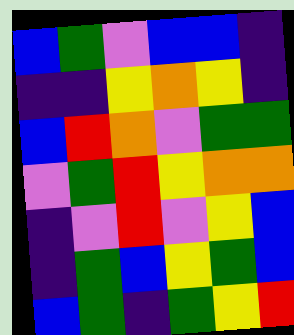[["blue", "green", "violet", "blue", "blue", "indigo"], ["indigo", "indigo", "yellow", "orange", "yellow", "indigo"], ["blue", "red", "orange", "violet", "green", "green"], ["violet", "green", "red", "yellow", "orange", "orange"], ["indigo", "violet", "red", "violet", "yellow", "blue"], ["indigo", "green", "blue", "yellow", "green", "blue"], ["blue", "green", "indigo", "green", "yellow", "red"]]